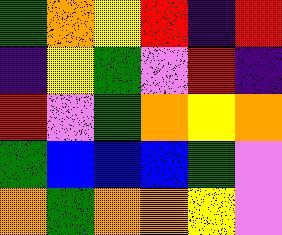[["green", "orange", "yellow", "red", "indigo", "red"], ["indigo", "yellow", "green", "violet", "red", "indigo"], ["red", "violet", "green", "orange", "yellow", "orange"], ["green", "blue", "blue", "blue", "green", "violet"], ["orange", "green", "orange", "orange", "yellow", "violet"]]